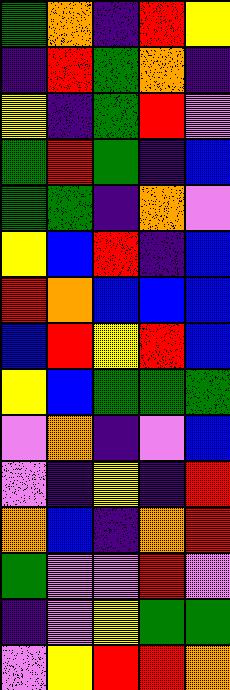[["green", "orange", "indigo", "red", "yellow"], ["indigo", "red", "green", "orange", "indigo"], ["yellow", "indigo", "green", "red", "violet"], ["green", "red", "green", "indigo", "blue"], ["green", "green", "indigo", "orange", "violet"], ["yellow", "blue", "red", "indigo", "blue"], ["red", "orange", "blue", "blue", "blue"], ["blue", "red", "yellow", "red", "blue"], ["yellow", "blue", "green", "green", "green"], ["violet", "orange", "indigo", "violet", "blue"], ["violet", "indigo", "yellow", "indigo", "red"], ["orange", "blue", "indigo", "orange", "red"], ["green", "violet", "violet", "red", "violet"], ["indigo", "violet", "yellow", "green", "green"], ["violet", "yellow", "red", "red", "orange"]]